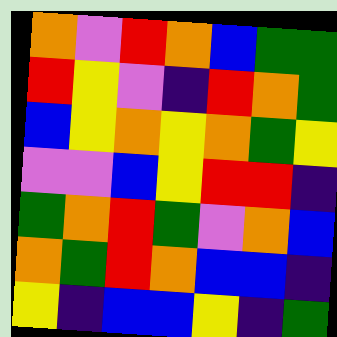[["orange", "violet", "red", "orange", "blue", "green", "green"], ["red", "yellow", "violet", "indigo", "red", "orange", "green"], ["blue", "yellow", "orange", "yellow", "orange", "green", "yellow"], ["violet", "violet", "blue", "yellow", "red", "red", "indigo"], ["green", "orange", "red", "green", "violet", "orange", "blue"], ["orange", "green", "red", "orange", "blue", "blue", "indigo"], ["yellow", "indigo", "blue", "blue", "yellow", "indigo", "green"]]